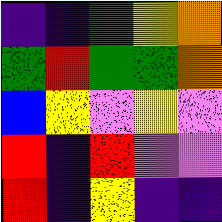[["indigo", "indigo", "green", "yellow", "orange"], ["green", "red", "green", "green", "orange"], ["blue", "yellow", "violet", "yellow", "violet"], ["red", "indigo", "red", "violet", "violet"], ["red", "indigo", "yellow", "indigo", "indigo"]]